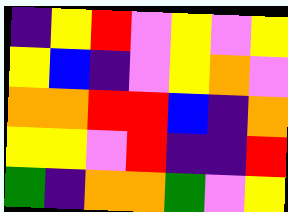[["indigo", "yellow", "red", "violet", "yellow", "violet", "yellow"], ["yellow", "blue", "indigo", "violet", "yellow", "orange", "violet"], ["orange", "orange", "red", "red", "blue", "indigo", "orange"], ["yellow", "yellow", "violet", "red", "indigo", "indigo", "red"], ["green", "indigo", "orange", "orange", "green", "violet", "yellow"]]